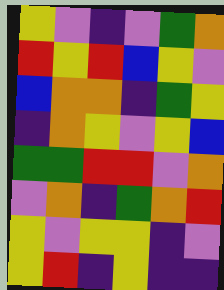[["yellow", "violet", "indigo", "violet", "green", "orange"], ["red", "yellow", "red", "blue", "yellow", "violet"], ["blue", "orange", "orange", "indigo", "green", "yellow"], ["indigo", "orange", "yellow", "violet", "yellow", "blue"], ["green", "green", "red", "red", "violet", "orange"], ["violet", "orange", "indigo", "green", "orange", "red"], ["yellow", "violet", "yellow", "yellow", "indigo", "violet"], ["yellow", "red", "indigo", "yellow", "indigo", "indigo"]]